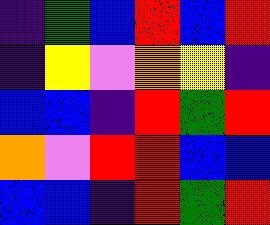[["indigo", "green", "blue", "red", "blue", "red"], ["indigo", "yellow", "violet", "orange", "yellow", "indigo"], ["blue", "blue", "indigo", "red", "green", "red"], ["orange", "violet", "red", "red", "blue", "blue"], ["blue", "blue", "indigo", "red", "green", "red"]]